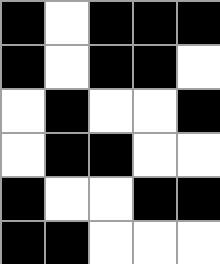[["black", "white", "black", "black", "black"], ["black", "white", "black", "black", "white"], ["white", "black", "white", "white", "black"], ["white", "black", "black", "white", "white"], ["black", "white", "white", "black", "black"], ["black", "black", "white", "white", "white"]]